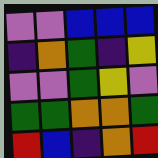[["violet", "violet", "blue", "blue", "blue"], ["indigo", "orange", "green", "indigo", "yellow"], ["violet", "violet", "green", "yellow", "violet"], ["green", "green", "orange", "orange", "green"], ["red", "blue", "indigo", "orange", "red"]]